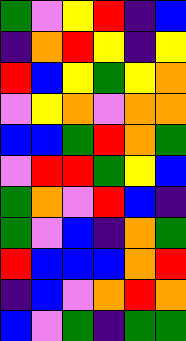[["green", "violet", "yellow", "red", "indigo", "blue"], ["indigo", "orange", "red", "yellow", "indigo", "yellow"], ["red", "blue", "yellow", "green", "yellow", "orange"], ["violet", "yellow", "orange", "violet", "orange", "orange"], ["blue", "blue", "green", "red", "orange", "green"], ["violet", "red", "red", "green", "yellow", "blue"], ["green", "orange", "violet", "red", "blue", "indigo"], ["green", "violet", "blue", "indigo", "orange", "green"], ["red", "blue", "blue", "blue", "orange", "red"], ["indigo", "blue", "violet", "orange", "red", "orange"], ["blue", "violet", "green", "indigo", "green", "green"]]